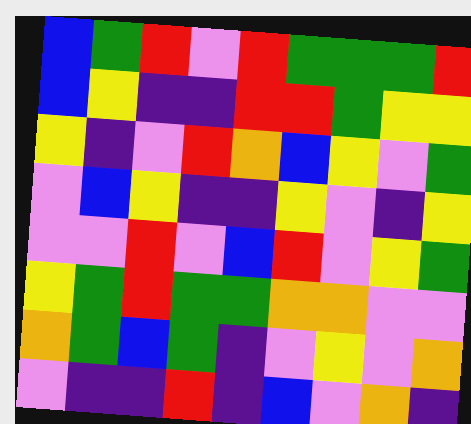[["blue", "green", "red", "violet", "red", "green", "green", "green", "red"], ["blue", "yellow", "indigo", "indigo", "red", "red", "green", "yellow", "yellow"], ["yellow", "indigo", "violet", "red", "orange", "blue", "yellow", "violet", "green"], ["violet", "blue", "yellow", "indigo", "indigo", "yellow", "violet", "indigo", "yellow"], ["violet", "violet", "red", "violet", "blue", "red", "violet", "yellow", "green"], ["yellow", "green", "red", "green", "green", "orange", "orange", "violet", "violet"], ["orange", "green", "blue", "green", "indigo", "violet", "yellow", "violet", "orange"], ["violet", "indigo", "indigo", "red", "indigo", "blue", "violet", "orange", "indigo"]]